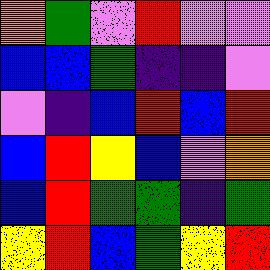[["orange", "green", "violet", "red", "violet", "violet"], ["blue", "blue", "green", "indigo", "indigo", "violet"], ["violet", "indigo", "blue", "red", "blue", "red"], ["blue", "red", "yellow", "blue", "violet", "orange"], ["blue", "red", "green", "green", "indigo", "green"], ["yellow", "red", "blue", "green", "yellow", "red"]]